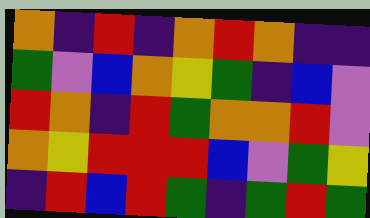[["orange", "indigo", "red", "indigo", "orange", "red", "orange", "indigo", "indigo"], ["green", "violet", "blue", "orange", "yellow", "green", "indigo", "blue", "violet"], ["red", "orange", "indigo", "red", "green", "orange", "orange", "red", "violet"], ["orange", "yellow", "red", "red", "red", "blue", "violet", "green", "yellow"], ["indigo", "red", "blue", "red", "green", "indigo", "green", "red", "green"]]